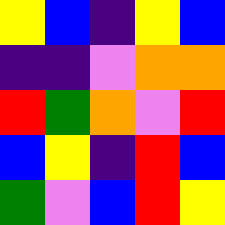[["yellow", "blue", "indigo", "yellow", "blue"], ["indigo", "indigo", "violet", "orange", "orange"], ["red", "green", "orange", "violet", "red"], ["blue", "yellow", "indigo", "red", "blue"], ["green", "violet", "blue", "red", "yellow"]]